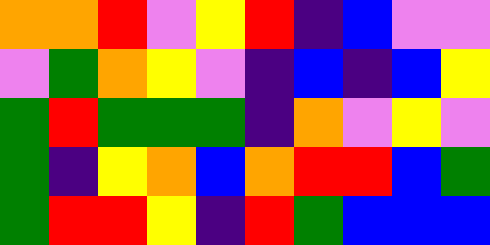[["orange", "orange", "red", "violet", "yellow", "red", "indigo", "blue", "violet", "violet"], ["violet", "green", "orange", "yellow", "violet", "indigo", "blue", "indigo", "blue", "yellow"], ["green", "red", "green", "green", "green", "indigo", "orange", "violet", "yellow", "violet"], ["green", "indigo", "yellow", "orange", "blue", "orange", "red", "red", "blue", "green"], ["green", "red", "red", "yellow", "indigo", "red", "green", "blue", "blue", "blue"]]